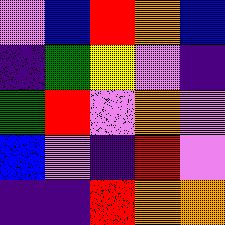[["violet", "blue", "red", "orange", "blue"], ["indigo", "green", "yellow", "violet", "indigo"], ["green", "red", "violet", "orange", "violet"], ["blue", "violet", "indigo", "red", "violet"], ["indigo", "indigo", "red", "orange", "orange"]]